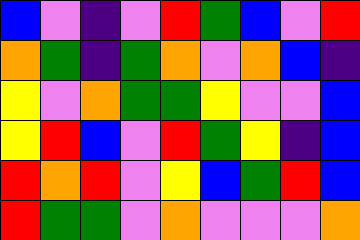[["blue", "violet", "indigo", "violet", "red", "green", "blue", "violet", "red"], ["orange", "green", "indigo", "green", "orange", "violet", "orange", "blue", "indigo"], ["yellow", "violet", "orange", "green", "green", "yellow", "violet", "violet", "blue"], ["yellow", "red", "blue", "violet", "red", "green", "yellow", "indigo", "blue"], ["red", "orange", "red", "violet", "yellow", "blue", "green", "red", "blue"], ["red", "green", "green", "violet", "orange", "violet", "violet", "violet", "orange"]]